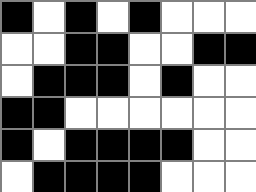[["black", "white", "black", "white", "black", "white", "white", "white"], ["white", "white", "black", "black", "white", "white", "black", "black"], ["white", "black", "black", "black", "white", "black", "white", "white"], ["black", "black", "white", "white", "white", "white", "white", "white"], ["black", "white", "black", "black", "black", "black", "white", "white"], ["white", "black", "black", "black", "black", "white", "white", "white"]]